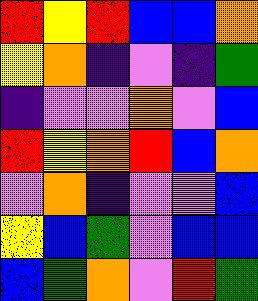[["red", "yellow", "red", "blue", "blue", "orange"], ["yellow", "orange", "indigo", "violet", "indigo", "green"], ["indigo", "violet", "violet", "orange", "violet", "blue"], ["red", "yellow", "orange", "red", "blue", "orange"], ["violet", "orange", "indigo", "violet", "violet", "blue"], ["yellow", "blue", "green", "violet", "blue", "blue"], ["blue", "green", "orange", "violet", "red", "green"]]